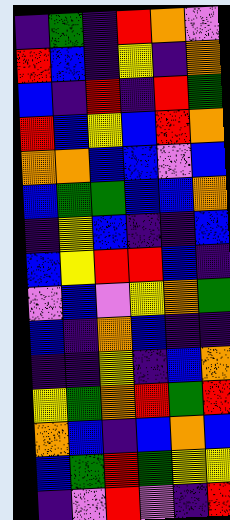[["indigo", "green", "indigo", "red", "orange", "violet"], ["red", "blue", "indigo", "yellow", "indigo", "orange"], ["blue", "indigo", "red", "indigo", "red", "green"], ["red", "blue", "yellow", "blue", "red", "orange"], ["orange", "orange", "blue", "blue", "violet", "blue"], ["blue", "green", "green", "blue", "blue", "orange"], ["indigo", "yellow", "blue", "indigo", "indigo", "blue"], ["blue", "yellow", "red", "red", "blue", "indigo"], ["violet", "blue", "violet", "yellow", "orange", "green"], ["blue", "indigo", "orange", "blue", "indigo", "indigo"], ["indigo", "indigo", "yellow", "indigo", "blue", "orange"], ["yellow", "green", "orange", "red", "green", "red"], ["orange", "blue", "indigo", "blue", "orange", "blue"], ["blue", "green", "red", "green", "yellow", "yellow"], ["indigo", "violet", "red", "violet", "indigo", "red"]]